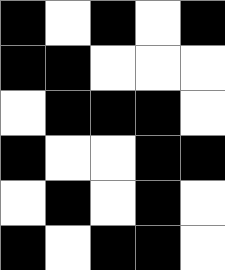[["black", "white", "black", "white", "black"], ["black", "black", "white", "white", "white"], ["white", "black", "black", "black", "white"], ["black", "white", "white", "black", "black"], ["white", "black", "white", "black", "white"], ["black", "white", "black", "black", "white"]]